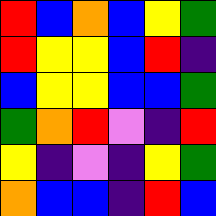[["red", "blue", "orange", "blue", "yellow", "green"], ["red", "yellow", "yellow", "blue", "red", "indigo"], ["blue", "yellow", "yellow", "blue", "blue", "green"], ["green", "orange", "red", "violet", "indigo", "red"], ["yellow", "indigo", "violet", "indigo", "yellow", "green"], ["orange", "blue", "blue", "indigo", "red", "blue"]]